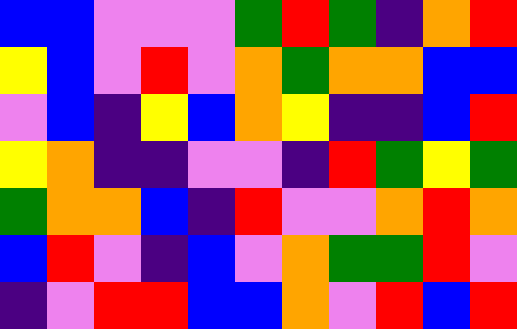[["blue", "blue", "violet", "violet", "violet", "green", "red", "green", "indigo", "orange", "red"], ["yellow", "blue", "violet", "red", "violet", "orange", "green", "orange", "orange", "blue", "blue"], ["violet", "blue", "indigo", "yellow", "blue", "orange", "yellow", "indigo", "indigo", "blue", "red"], ["yellow", "orange", "indigo", "indigo", "violet", "violet", "indigo", "red", "green", "yellow", "green"], ["green", "orange", "orange", "blue", "indigo", "red", "violet", "violet", "orange", "red", "orange"], ["blue", "red", "violet", "indigo", "blue", "violet", "orange", "green", "green", "red", "violet"], ["indigo", "violet", "red", "red", "blue", "blue", "orange", "violet", "red", "blue", "red"]]